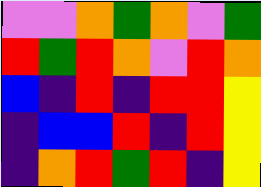[["violet", "violet", "orange", "green", "orange", "violet", "green"], ["red", "green", "red", "orange", "violet", "red", "orange"], ["blue", "indigo", "red", "indigo", "red", "red", "yellow"], ["indigo", "blue", "blue", "red", "indigo", "red", "yellow"], ["indigo", "orange", "red", "green", "red", "indigo", "yellow"]]